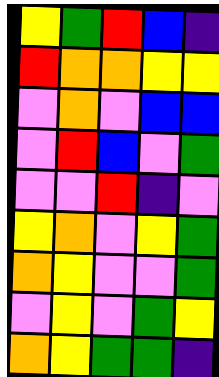[["yellow", "green", "red", "blue", "indigo"], ["red", "orange", "orange", "yellow", "yellow"], ["violet", "orange", "violet", "blue", "blue"], ["violet", "red", "blue", "violet", "green"], ["violet", "violet", "red", "indigo", "violet"], ["yellow", "orange", "violet", "yellow", "green"], ["orange", "yellow", "violet", "violet", "green"], ["violet", "yellow", "violet", "green", "yellow"], ["orange", "yellow", "green", "green", "indigo"]]